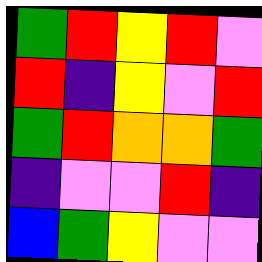[["green", "red", "yellow", "red", "violet"], ["red", "indigo", "yellow", "violet", "red"], ["green", "red", "orange", "orange", "green"], ["indigo", "violet", "violet", "red", "indigo"], ["blue", "green", "yellow", "violet", "violet"]]